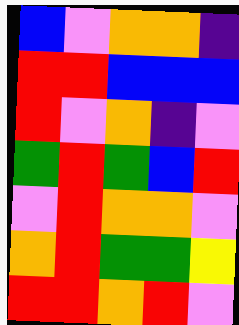[["blue", "violet", "orange", "orange", "indigo"], ["red", "red", "blue", "blue", "blue"], ["red", "violet", "orange", "indigo", "violet"], ["green", "red", "green", "blue", "red"], ["violet", "red", "orange", "orange", "violet"], ["orange", "red", "green", "green", "yellow"], ["red", "red", "orange", "red", "violet"]]